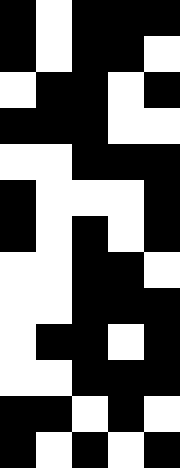[["black", "white", "black", "black", "black"], ["black", "white", "black", "black", "white"], ["white", "black", "black", "white", "black"], ["black", "black", "black", "white", "white"], ["white", "white", "black", "black", "black"], ["black", "white", "white", "white", "black"], ["black", "white", "black", "white", "black"], ["white", "white", "black", "black", "white"], ["white", "white", "black", "black", "black"], ["white", "black", "black", "white", "black"], ["white", "white", "black", "black", "black"], ["black", "black", "white", "black", "white"], ["black", "white", "black", "white", "black"]]